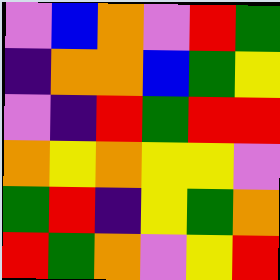[["violet", "blue", "orange", "violet", "red", "green"], ["indigo", "orange", "orange", "blue", "green", "yellow"], ["violet", "indigo", "red", "green", "red", "red"], ["orange", "yellow", "orange", "yellow", "yellow", "violet"], ["green", "red", "indigo", "yellow", "green", "orange"], ["red", "green", "orange", "violet", "yellow", "red"]]